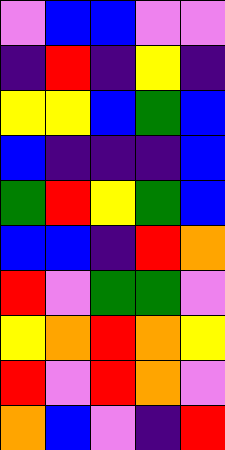[["violet", "blue", "blue", "violet", "violet"], ["indigo", "red", "indigo", "yellow", "indigo"], ["yellow", "yellow", "blue", "green", "blue"], ["blue", "indigo", "indigo", "indigo", "blue"], ["green", "red", "yellow", "green", "blue"], ["blue", "blue", "indigo", "red", "orange"], ["red", "violet", "green", "green", "violet"], ["yellow", "orange", "red", "orange", "yellow"], ["red", "violet", "red", "orange", "violet"], ["orange", "blue", "violet", "indigo", "red"]]